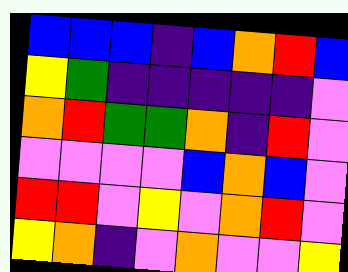[["blue", "blue", "blue", "indigo", "blue", "orange", "red", "blue"], ["yellow", "green", "indigo", "indigo", "indigo", "indigo", "indigo", "violet"], ["orange", "red", "green", "green", "orange", "indigo", "red", "violet"], ["violet", "violet", "violet", "violet", "blue", "orange", "blue", "violet"], ["red", "red", "violet", "yellow", "violet", "orange", "red", "violet"], ["yellow", "orange", "indigo", "violet", "orange", "violet", "violet", "yellow"]]